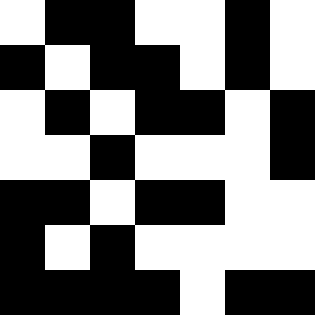[["white", "black", "black", "white", "white", "black", "white"], ["black", "white", "black", "black", "white", "black", "white"], ["white", "black", "white", "black", "black", "white", "black"], ["white", "white", "black", "white", "white", "white", "black"], ["black", "black", "white", "black", "black", "white", "white"], ["black", "white", "black", "white", "white", "white", "white"], ["black", "black", "black", "black", "white", "black", "black"]]